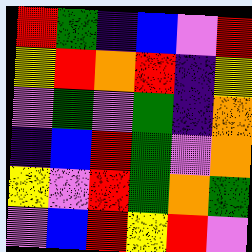[["red", "green", "indigo", "blue", "violet", "red"], ["yellow", "red", "orange", "red", "indigo", "yellow"], ["violet", "green", "violet", "green", "indigo", "orange"], ["indigo", "blue", "red", "green", "violet", "orange"], ["yellow", "violet", "red", "green", "orange", "green"], ["violet", "blue", "red", "yellow", "red", "violet"]]